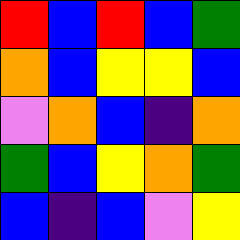[["red", "blue", "red", "blue", "green"], ["orange", "blue", "yellow", "yellow", "blue"], ["violet", "orange", "blue", "indigo", "orange"], ["green", "blue", "yellow", "orange", "green"], ["blue", "indigo", "blue", "violet", "yellow"]]